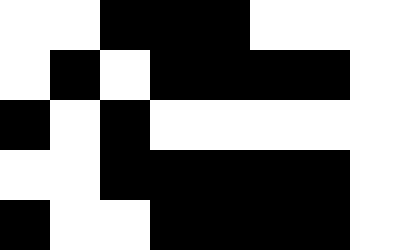[["white", "white", "black", "black", "black", "white", "white", "white"], ["white", "black", "white", "black", "black", "black", "black", "white"], ["black", "white", "black", "white", "white", "white", "white", "white"], ["white", "white", "black", "black", "black", "black", "black", "white"], ["black", "white", "white", "black", "black", "black", "black", "white"]]